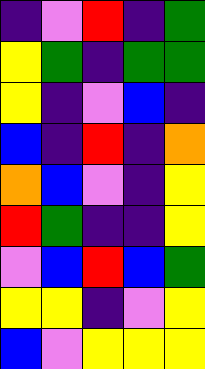[["indigo", "violet", "red", "indigo", "green"], ["yellow", "green", "indigo", "green", "green"], ["yellow", "indigo", "violet", "blue", "indigo"], ["blue", "indigo", "red", "indigo", "orange"], ["orange", "blue", "violet", "indigo", "yellow"], ["red", "green", "indigo", "indigo", "yellow"], ["violet", "blue", "red", "blue", "green"], ["yellow", "yellow", "indigo", "violet", "yellow"], ["blue", "violet", "yellow", "yellow", "yellow"]]